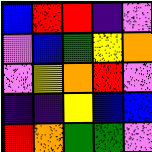[["blue", "red", "red", "indigo", "violet"], ["violet", "blue", "green", "yellow", "orange"], ["violet", "yellow", "orange", "red", "violet"], ["indigo", "indigo", "yellow", "blue", "blue"], ["red", "orange", "green", "green", "violet"]]